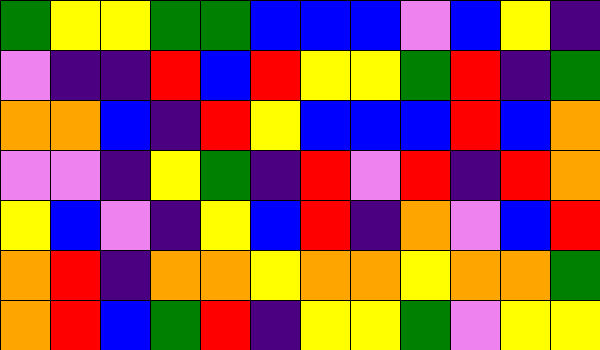[["green", "yellow", "yellow", "green", "green", "blue", "blue", "blue", "violet", "blue", "yellow", "indigo"], ["violet", "indigo", "indigo", "red", "blue", "red", "yellow", "yellow", "green", "red", "indigo", "green"], ["orange", "orange", "blue", "indigo", "red", "yellow", "blue", "blue", "blue", "red", "blue", "orange"], ["violet", "violet", "indigo", "yellow", "green", "indigo", "red", "violet", "red", "indigo", "red", "orange"], ["yellow", "blue", "violet", "indigo", "yellow", "blue", "red", "indigo", "orange", "violet", "blue", "red"], ["orange", "red", "indigo", "orange", "orange", "yellow", "orange", "orange", "yellow", "orange", "orange", "green"], ["orange", "red", "blue", "green", "red", "indigo", "yellow", "yellow", "green", "violet", "yellow", "yellow"]]